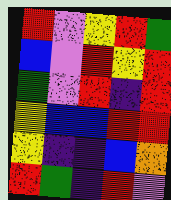[["red", "violet", "yellow", "red", "green"], ["blue", "violet", "red", "yellow", "red"], ["green", "violet", "red", "indigo", "red"], ["yellow", "blue", "blue", "red", "red"], ["yellow", "indigo", "indigo", "blue", "orange"], ["red", "green", "indigo", "red", "violet"]]